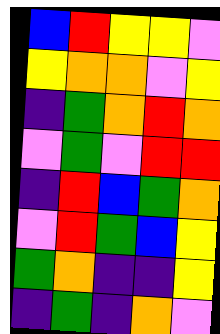[["blue", "red", "yellow", "yellow", "violet"], ["yellow", "orange", "orange", "violet", "yellow"], ["indigo", "green", "orange", "red", "orange"], ["violet", "green", "violet", "red", "red"], ["indigo", "red", "blue", "green", "orange"], ["violet", "red", "green", "blue", "yellow"], ["green", "orange", "indigo", "indigo", "yellow"], ["indigo", "green", "indigo", "orange", "violet"]]